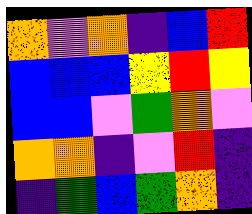[["orange", "violet", "orange", "indigo", "blue", "red"], ["blue", "blue", "blue", "yellow", "red", "yellow"], ["blue", "blue", "violet", "green", "orange", "violet"], ["orange", "orange", "indigo", "violet", "red", "indigo"], ["indigo", "green", "blue", "green", "orange", "indigo"]]